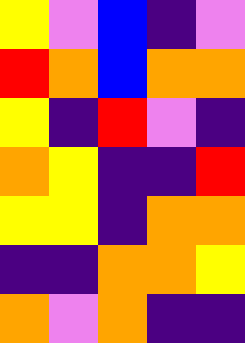[["yellow", "violet", "blue", "indigo", "violet"], ["red", "orange", "blue", "orange", "orange"], ["yellow", "indigo", "red", "violet", "indigo"], ["orange", "yellow", "indigo", "indigo", "red"], ["yellow", "yellow", "indigo", "orange", "orange"], ["indigo", "indigo", "orange", "orange", "yellow"], ["orange", "violet", "orange", "indigo", "indigo"]]